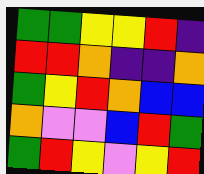[["green", "green", "yellow", "yellow", "red", "indigo"], ["red", "red", "orange", "indigo", "indigo", "orange"], ["green", "yellow", "red", "orange", "blue", "blue"], ["orange", "violet", "violet", "blue", "red", "green"], ["green", "red", "yellow", "violet", "yellow", "red"]]